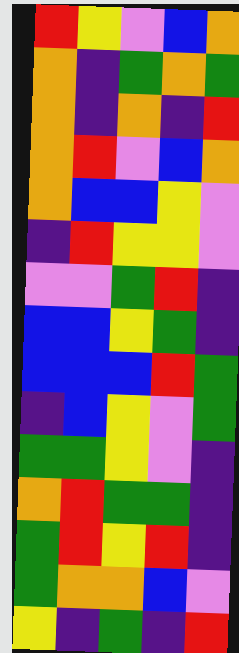[["red", "yellow", "violet", "blue", "orange"], ["orange", "indigo", "green", "orange", "green"], ["orange", "indigo", "orange", "indigo", "red"], ["orange", "red", "violet", "blue", "orange"], ["orange", "blue", "blue", "yellow", "violet"], ["indigo", "red", "yellow", "yellow", "violet"], ["violet", "violet", "green", "red", "indigo"], ["blue", "blue", "yellow", "green", "indigo"], ["blue", "blue", "blue", "red", "green"], ["indigo", "blue", "yellow", "violet", "green"], ["green", "green", "yellow", "violet", "indigo"], ["orange", "red", "green", "green", "indigo"], ["green", "red", "yellow", "red", "indigo"], ["green", "orange", "orange", "blue", "violet"], ["yellow", "indigo", "green", "indigo", "red"]]